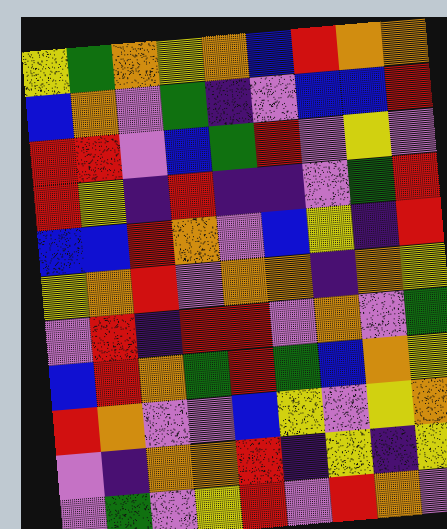[["yellow", "green", "orange", "yellow", "orange", "blue", "red", "orange", "orange"], ["blue", "orange", "violet", "green", "indigo", "violet", "blue", "blue", "red"], ["red", "red", "violet", "blue", "green", "red", "violet", "yellow", "violet"], ["red", "yellow", "indigo", "red", "indigo", "indigo", "violet", "green", "red"], ["blue", "blue", "red", "orange", "violet", "blue", "yellow", "indigo", "red"], ["yellow", "orange", "red", "violet", "orange", "orange", "indigo", "orange", "yellow"], ["violet", "red", "indigo", "red", "red", "violet", "orange", "violet", "green"], ["blue", "red", "orange", "green", "red", "green", "blue", "orange", "yellow"], ["red", "orange", "violet", "violet", "blue", "yellow", "violet", "yellow", "orange"], ["violet", "indigo", "orange", "orange", "red", "indigo", "yellow", "indigo", "yellow"], ["violet", "green", "violet", "yellow", "red", "violet", "red", "orange", "violet"]]